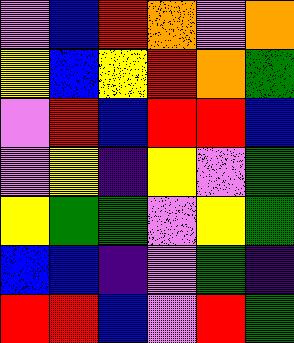[["violet", "blue", "red", "orange", "violet", "orange"], ["yellow", "blue", "yellow", "red", "orange", "green"], ["violet", "red", "blue", "red", "red", "blue"], ["violet", "yellow", "indigo", "yellow", "violet", "green"], ["yellow", "green", "green", "violet", "yellow", "green"], ["blue", "blue", "indigo", "violet", "green", "indigo"], ["red", "red", "blue", "violet", "red", "green"]]